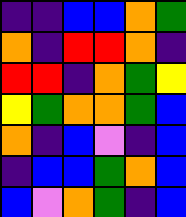[["indigo", "indigo", "blue", "blue", "orange", "green"], ["orange", "indigo", "red", "red", "orange", "indigo"], ["red", "red", "indigo", "orange", "green", "yellow"], ["yellow", "green", "orange", "orange", "green", "blue"], ["orange", "indigo", "blue", "violet", "indigo", "blue"], ["indigo", "blue", "blue", "green", "orange", "blue"], ["blue", "violet", "orange", "green", "indigo", "blue"]]